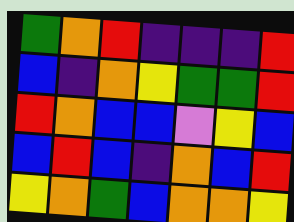[["green", "orange", "red", "indigo", "indigo", "indigo", "red"], ["blue", "indigo", "orange", "yellow", "green", "green", "red"], ["red", "orange", "blue", "blue", "violet", "yellow", "blue"], ["blue", "red", "blue", "indigo", "orange", "blue", "red"], ["yellow", "orange", "green", "blue", "orange", "orange", "yellow"]]